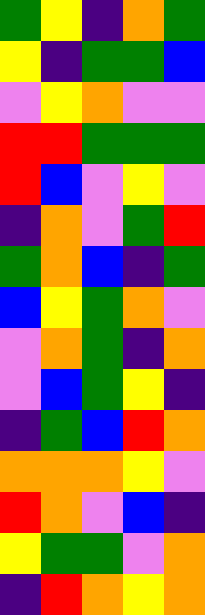[["green", "yellow", "indigo", "orange", "green"], ["yellow", "indigo", "green", "green", "blue"], ["violet", "yellow", "orange", "violet", "violet"], ["red", "red", "green", "green", "green"], ["red", "blue", "violet", "yellow", "violet"], ["indigo", "orange", "violet", "green", "red"], ["green", "orange", "blue", "indigo", "green"], ["blue", "yellow", "green", "orange", "violet"], ["violet", "orange", "green", "indigo", "orange"], ["violet", "blue", "green", "yellow", "indigo"], ["indigo", "green", "blue", "red", "orange"], ["orange", "orange", "orange", "yellow", "violet"], ["red", "orange", "violet", "blue", "indigo"], ["yellow", "green", "green", "violet", "orange"], ["indigo", "red", "orange", "yellow", "orange"]]